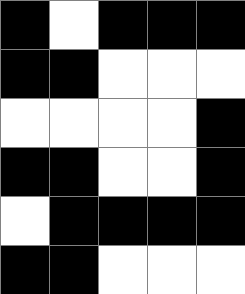[["black", "white", "black", "black", "black"], ["black", "black", "white", "white", "white"], ["white", "white", "white", "white", "black"], ["black", "black", "white", "white", "black"], ["white", "black", "black", "black", "black"], ["black", "black", "white", "white", "white"]]